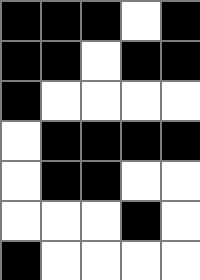[["black", "black", "black", "white", "black"], ["black", "black", "white", "black", "black"], ["black", "white", "white", "white", "white"], ["white", "black", "black", "black", "black"], ["white", "black", "black", "white", "white"], ["white", "white", "white", "black", "white"], ["black", "white", "white", "white", "white"]]